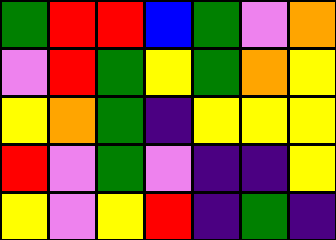[["green", "red", "red", "blue", "green", "violet", "orange"], ["violet", "red", "green", "yellow", "green", "orange", "yellow"], ["yellow", "orange", "green", "indigo", "yellow", "yellow", "yellow"], ["red", "violet", "green", "violet", "indigo", "indigo", "yellow"], ["yellow", "violet", "yellow", "red", "indigo", "green", "indigo"]]